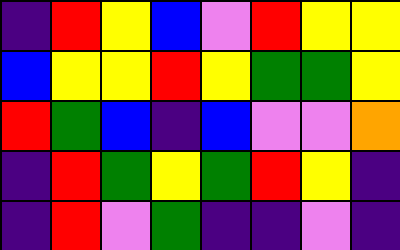[["indigo", "red", "yellow", "blue", "violet", "red", "yellow", "yellow"], ["blue", "yellow", "yellow", "red", "yellow", "green", "green", "yellow"], ["red", "green", "blue", "indigo", "blue", "violet", "violet", "orange"], ["indigo", "red", "green", "yellow", "green", "red", "yellow", "indigo"], ["indigo", "red", "violet", "green", "indigo", "indigo", "violet", "indigo"]]